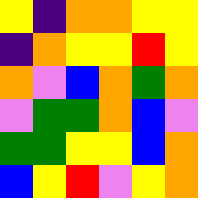[["yellow", "indigo", "orange", "orange", "yellow", "yellow"], ["indigo", "orange", "yellow", "yellow", "red", "yellow"], ["orange", "violet", "blue", "orange", "green", "orange"], ["violet", "green", "green", "orange", "blue", "violet"], ["green", "green", "yellow", "yellow", "blue", "orange"], ["blue", "yellow", "red", "violet", "yellow", "orange"]]